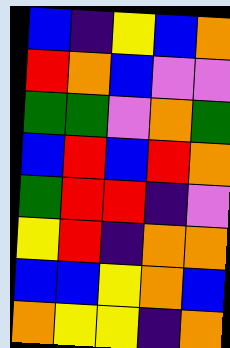[["blue", "indigo", "yellow", "blue", "orange"], ["red", "orange", "blue", "violet", "violet"], ["green", "green", "violet", "orange", "green"], ["blue", "red", "blue", "red", "orange"], ["green", "red", "red", "indigo", "violet"], ["yellow", "red", "indigo", "orange", "orange"], ["blue", "blue", "yellow", "orange", "blue"], ["orange", "yellow", "yellow", "indigo", "orange"]]